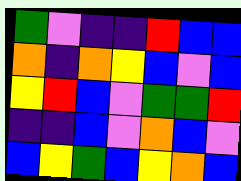[["green", "violet", "indigo", "indigo", "red", "blue", "blue"], ["orange", "indigo", "orange", "yellow", "blue", "violet", "blue"], ["yellow", "red", "blue", "violet", "green", "green", "red"], ["indigo", "indigo", "blue", "violet", "orange", "blue", "violet"], ["blue", "yellow", "green", "blue", "yellow", "orange", "blue"]]